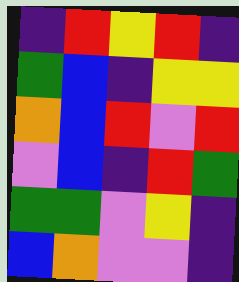[["indigo", "red", "yellow", "red", "indigo"], ["green", "blue", "indigo", "yellow", "yellow"], ["orange", "blue", "red", "violet", "red"], ["violet", "blue", "indigo", "red", "green"], ["green", "green", "violet", "yellow", "indigo"], ["blue", "orange", "violet", "violet", "indigo"]]